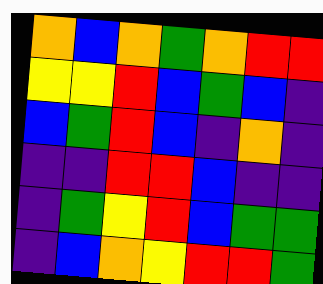[["orange", "blue", "orange", "green", "orange", "red", "red"], ["yellow", "yellow", "red", "blue", "green", "blue", "indigo"], ["blue", "green", "red", "blue", "indigo", "orange", "indigo"], ["indigo", "indigo", "red", "red", "blue", "indigo", "indigo"], ["indigo", "green", "yellow", "red", "blue", "green", "green"], ["indigo", "blue", "orange", "yellow", "red", "red", "green"]]